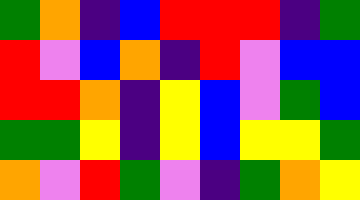[["green", "orange", "indigo", "blue", "red", "red", "red", "indigo", "green"], ["red", "violet", "blue", "orange", "indigo", "red", "violet", "blue", "blue"], ["red", "red", "orange", "indigo", "yellow", "blue", "violet", "green", "blue"], ["green", "green", "yellow", "indigo", "yellow", "blue", "yellow", "yellow", "green"], ["orange", "violet", "red", "green", "violet", "indigo", "green", "orange", "yellow"]]